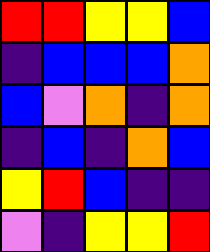[["red", "red", "yellow", "yellow", "blue"], ["indigo", "blue", "blue", "blue", "orange"], ["blue", "violet", "orange", "indigo", "orange"], ["indigo", "blue", "indigo", "orange", "blue"], ["yellow", "red", "blue", "indigo", "indigo"], ["violet", "indigo", "yellow", "yellow", "red"]]